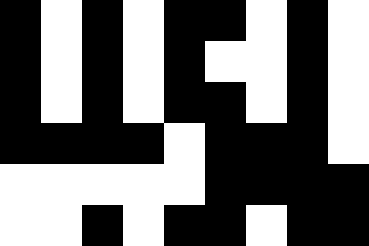[["black", "white", "black", "white", "black", "black", "white", "black", "white"], ["black", "white", "black", "white", "black", "white", "white", "black", "white"], ["black", "white", "black", "white", "black", "black", "white", "black", "white"], ["black", "black", "black", "black", "white", "black", "black", "black", "white"], ["white", "white", "white", "white", "white", "black", "black", "black", "black"], ["white", "white", "black", "white", "black", "black", "white", "black", "black"]]